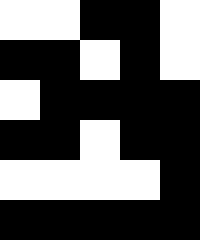[["white", "white", "black", "black", "white"], ["black", "black", "white", "black", "white"], ["white", "black", "black", "black", "black"], ["black", "black", "white", "black", "black"], ["white", "white", "white", "white", "black"], ["black", "black", "black", "black", "black"]]